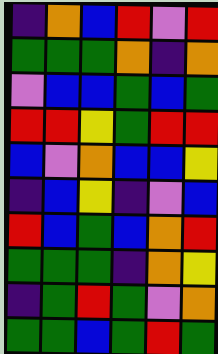[["indigo", "orange", "blue", "red", "violet", "red"], ["green", "green", "green", "orange", "indigo", "orange"], ["violet", "blue", "blue", "green", "blue", "green"], ["red", "red", "yellow", "green", "red", "red"], ["blue", "violet", "orange", "blue", "blue", "yellow"], ["indigo", "blue", "yellow", "indigo", "violet", "blue"], ["red", "blue", "green", "blue", "orange", "red"], ["green", "green", "green", "indigo", "orange", "yellow"], ["indigo", "green", "red", "green", "violet", "orange"], ["green", "green", "blue", "green", "red", "green"]]